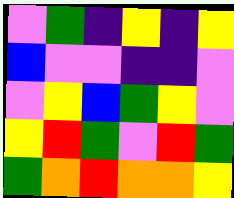[["violet", "green", "indigo", "yellow", "indigo", "yellow"], ["blue", "violet", "violet", "indigo", "indigo", "violet"], ["violet", "yellow", "blue", "green", "yellow", "violet"], ["yellow", "red", "green", "violet", "red", "green"], ["green", "orange", "red", "orange", "orange", "yellow"]]